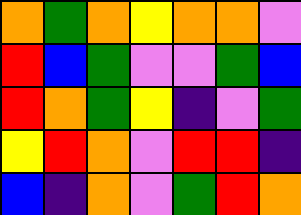[["orange", "green", "orange", "yellow", "orange", "orange", "violet"], ["red", "blue", "green", "violet", "violet", "green", "blue"], ["red", "orange", "green", "yellow", "indigo", "violet", "green"], ["yellow", "red", "orange", "violet", "red", "red", "indigo"], ["blue", "indigo", "orange", "violet", "green", "red", "orange"]]